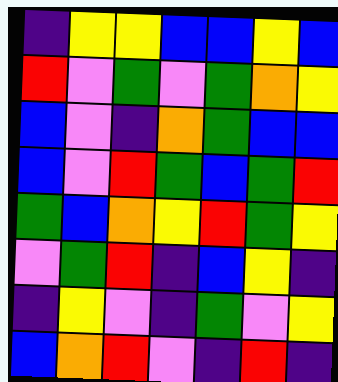[["indigo", "yellow", "yellow", "blue", "blue", "yellow", "blue"], ["red", "violet", "green", "violet", "green", "orange", "yellow"], ["blue", "violet", "indigo", "orange", "green", "blue", "blue"], ["blue", "violet", "red", "green", "blue", "green", "red"], ["green", "blue", "orange", "yellow", "red", "green", "yellow"], ["violet", "green", "red", "indigo", "blue", "yellow", "indigo"], ["indigo", "yellow", "violet", "indigo", "green", "violet", "yellow"], ["blue", "orange", "red", "violet", "indigo", "red", "indigo"]]